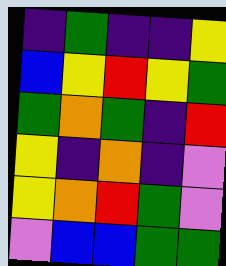[["indigo", "green", "indigo", "indigo", "yellow"], ["blue", "yellow", "red", "yellow", "green"], ["green", "orange", "green", "indigo", "red"], ["yellow", "indigo", "orange", "indigo", "violet"], ["yellow", "orange", "red", "green", "violet"], ["violet", "blue", "blue", "green", "green"]]